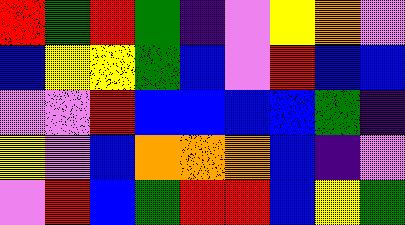[["red", "green", "red", "green", "indigo", "violet", "yellow", "orange", "violet"], ["blue", "yellow", "yellow", "green", "blue", "violet", "red", "blue", "blue"], ["violet", "violet", "red", "blue", "blue", "blue", "blue", "green", "indigo"], ["yellow", "violet", "blue", "orange", "orange", "orange", "blue", "indigo", "violet"], ["violet", "red", "blue", "green", "red", "red", "blue", "yellow", "green"]]